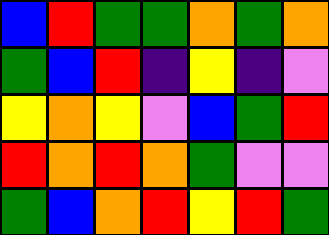[["blue", "red", "green", "green", "orange", "green", "orange"], ["green", "blue", "red", "indigo", "yellow", "indigo", "violet"], ["yellow", "orange", "yellow", "violet", "blue", "green", "red"], ["red", "orange", "red", "orange", "green", "violet", "violet"], ["green", "blue", "orange", "red", "yellow", "red", "green"]]